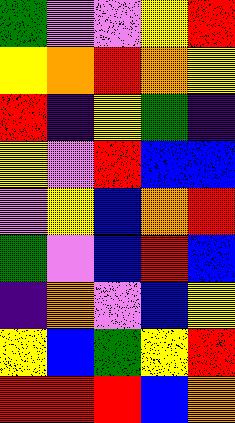[["green", "violet", "violet", "yellow", "red"], ["yellow", "orange", "red", "orange", "yellow"], ["red", "indigo", "yellow", "green", "indigo"], ["yellow", "violet", "red", "blue", "blue"], ["violet", "yellow", "blue", "orange", "red"], ["green", "violet", "blue", "red", "blue"], ["indigo", "orange", "violet", "blue", "yellow"], ["yellow", "blue", "green", "yellow", "red"], ["red", "red", "red", "blue", "orange"]]